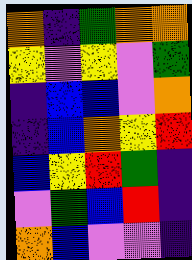[["orange", "indigo", "green", "orange", "orange"], ["yellow", "violet", "yellow", "violet", "green"], ["indigo", "blue", "blue", "violet", "orange"], ["indigo", "blue", "orange", "yellow", "red"], ["blue", "yellow", "red", "green", "indigo"], ["violet", "green", "blue", "red", "indigo"], ["orange", "blue", "violet", "violet", "indigo"]]